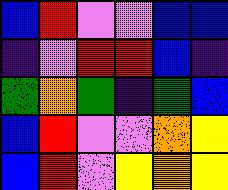[["blue", "red", "violet", "violet", "blue", "blue"], ["indigo", "violet", "red", "red", "blue", "indigo"], ["green", "orange", "green", "indigo", "green", "blue"], ["blue", "red", "violet", "violet", "orange", "yellow"], ["blue", "red", "violet", "yellow", "orange", "yellow"]]